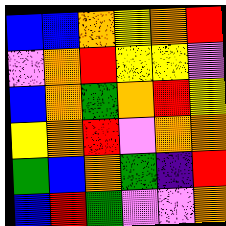[["blue", "blue", "orange", "yellow", "orange", "red"], ["violet", "orange", "red", "yellow", "yellow", "violet"], ["blue", "orange", "green", "orange", "red", "yellow"], ["yellow", "orange", "red", "violet", "orange", "orange"], ["green", "blue", "orange", "green", "indigo", "red"], ["blue", "red", "green", "violet", "violet", "orange"]]